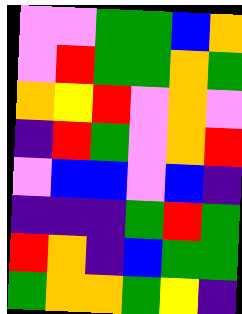[["violet", "violet", "green", "green", "blue", "orange"], ["violet", "red", "green", "green", "orange", "green"], ["orange", "yellow", "red", "violet", "orange", "violet"], ["indigo", "red", "green", "violet", "orange", "red"], ["violet", "blue", "blue", "violet", "blue", "indigo"], ["indigo", "indigo", "indigo", "green", "red", "green"], ["red", "orange", "indigo", "blue", "green", "green"], ["green", "orange", "orange", "green", "yellow", "indigo"]]